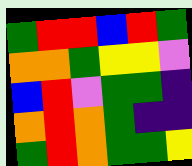[["green", "red", "red", "blue", "red", "green"], ["orange", "orange", "green", "yellow", "yellow", "violet"], ["blue", "red", "violet", "green", "green", "indigo"], ["orange", "red", "orange", "green", "indigo", "indigo"], ["green", "red", "orange", "green", "green", "yellow"]]